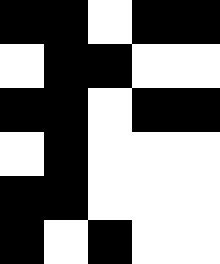[["black", "black", "white", "black", "black"], ["white", "black", "black", "white", "white"], ["black", "black", "white", "black", "black"], ["white", "black", "white", "white", "white"], ["black", "black", "white", "white", "white"], ["black", "white", "black", "white", "white"]]